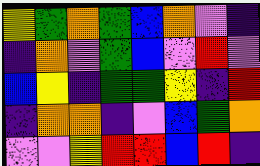[["yellow", "green", "orange", "green", "blue", "orange", "violet", "indigo"], ["indigo", "orange", "violet", "green", "blue", "violet", "red", "violet"], ["blue", "yellow", "indigo", "green", "green", "yellow", "indigo", "red"], ["indigo", "orange", "orange", "indigo", "violet", "blue", "green", "orange"], ["violet", "violet", "yellow", "red", "red", "blue", "red", "indigo"]]